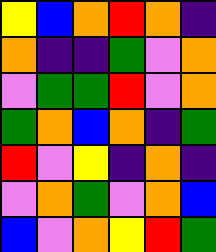[["yellow", "blue", "orange", "red", "orange", "indigo"], ["orange", "indigo", "indigo", "green", "violet", "orange"], ["violet", "green", "green", "red", "violet", "orange"], ["green", "orange", "blue", "orange", "indigo", "green"], ["red", "violet", "yellow", "indigo", "orange", "indigo"], ["violet", "orange", "green", "violet", "orange", "blue"], ["blue", "violet", "orange", "yellow", "red", "green"]]